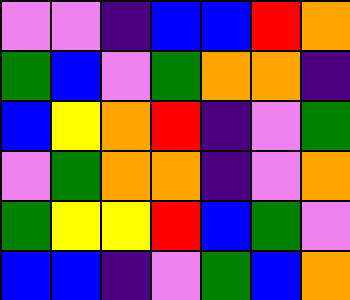[["violet", "violet", "indigo", "blue", "blue", "red", "orange"], ["green", "blue", "violet", "green", "orange", "orange", "indigo"], ["blue", "yellow", "orange", "red", "indigo", "violet", "green"], ["violet", "green", "orange", "orange", "indigo", "violet", "orange"], ["green", "yellow", "yellow", "red", "blue", "green", "violet"], ["blue", "blue", "indigo", "violet", "green", "blue", "orange"]]